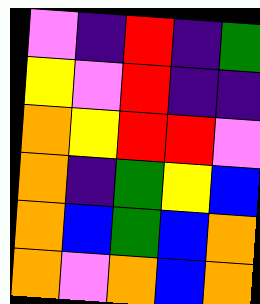[["violet", "indigo", "red", "indigo", "green"], ["yellow", "violet", "red", "indigo", "indigo"], ["orange", "yellow", "red", "red", "violet"], ["orange", "indigo", "green", "yellow", "blue"], ["orange", "blue", "green", "blue", "orange"], ["orange", "violet", "orange", "blue", "orange"]]